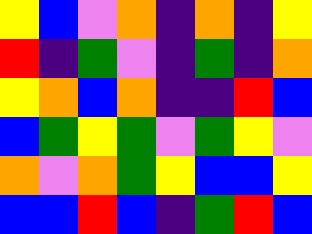[["yellow", "blue", "violet", "orange", "indigo", "orange", "indigo", "yellow"], ["red", "indigo", "green", "violet", "indigo", "green", "indigo", "orange"], ["yellow", "orange", "blue", "orange", "indigo", "indigo", "red", "blue"], ["blue", "green", "yellow", "green", "violet", "green", "yellow", "violet"], ["orange", "violet", "orange", "green", "yellow", "blue", "blue", "yellow"], ["blue", "blue", "red", "blue", "indigo", "green", "red", "blue"]]